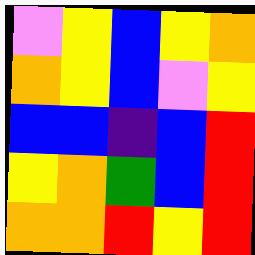[["violet", "yellow", "blue", "yellow", "orange"], ["orange", "yellow", "blue", "violet", "yellow"], ["blue", "blue", "indigo", "blue", "red"], ["yellow", "orange", "green", "blue", "red"], ["orange", "orange", "red", "yellow", "red"]]